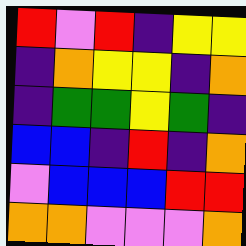[["red", "violet", "red", "indigo", "yellow", "yellow"], ["indigo", "orange", "yellow", "yellow", "indigo", "orange"], ["indigo", "green", "green", "yellow", "green", "indigo"], ["blue", "blue", "indigo", "red", "indigo", "orange"], ["violet", "blue", "blue", "blue", "red", "red"], ["orange", "orange", "violet", "violet", "violet", "orange"]]